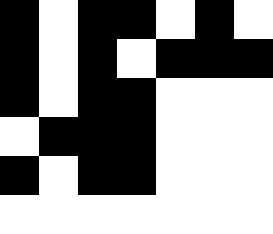[["black", "white", "black", "black", "white", "black", "white"], ["black", "white", "black", "white", "black", "black", "black"], ["black", "white", "black", "black", "white", "white", "white"], ["white", "black", "black", "black", "white", "white", "white"], ["black", "white", "black", "black", "white", "white", "white"], ["white", "white", "white", "white", "white", "white", "white"]]